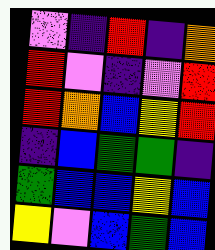[["violet", "indigo", "red", "indigo", "orange"], ["red", "violet", "indigo", "violet", "red"], ["red", "orange", "blue", "yellow", "red"], ["indigo", "blue", "green", "green", "indigo"], ["green", "blue", "blue", "yellow", "blue"], ["yellow", "violet", "blue", "green", "blue"]]